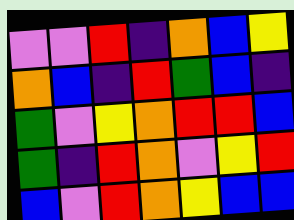[["violet", "violet", "red", "indigo", "orange", "blue", "yellow"], ["orange", "blue", "indigo", "red", "green", "blue", "indigo"], ["green", "violet", "yellow", "orange", "red", "red", "blue"], ["green", "indigo", "red", "orange", "violet", "yellow", "red"], ["blue", "violet", "red", "orange", "yellow", "blue", "blue"]]